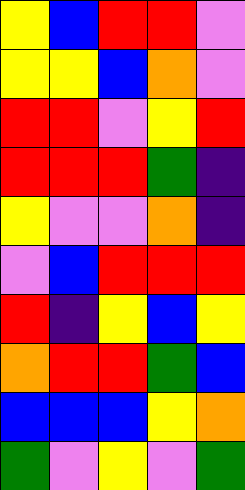[["yellow", "blue", "red", "red", "violet"], ["yellow", "yellow", "blue", "orange", "violet"], ["red", "red", "violet", "yellow", "red"], ["red", "red", "red", "green", "indigo"], ["yellow", "violet", "violet", "orange", "indigo"], ["violet", "blue", "red", "red", "red"], ["red", "indigo", "yellow", "blue", "yellow"], ["orange", "red", "red", "green", "blue"], ["blue", "blue", "blue", "yellow", "orange"], ["green", "violet", "yellow", "violet", "green"]]